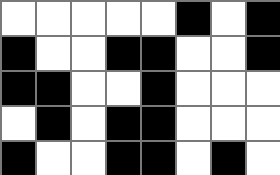[["white", "white", "white", "white", "white", "black", "white", "black"], ["black", "white", "white", "black", "black", "white", "white", "black"], ["black", "black", "white", "white", "black", "white", "white", "white"], ["white", "black", "white", "black", "black", "white", "white", "white"], ["black", "white", "white", "black", "black", "white", "black", "white"]]